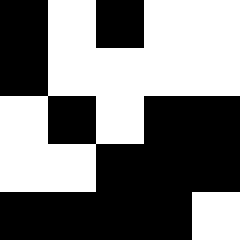[["black", "white", "black", "white", "white"], ["black", "white", "white", "white", "white"], ["white", "black", "white", "black", "black"], ["white", "white", "black", "black", "black"], ["black", "black", "black", "black", "white"]]